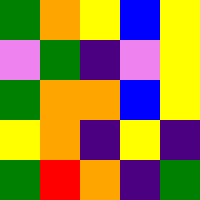[["green", "orange", "yellow", "blue", "yellow"], ["violet", "green", "indigo", "violet", "yellow"], ["green", "orange", "orange", "blue", "yellow"], ["yellow", "orange", "indigo", "yellow", "indigo"], ["green", "red", "orange", "indigo", "green"]]